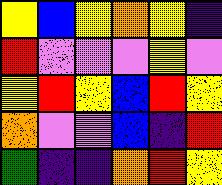[["yellow", "blue", "yellow", "orange", "yellow", "indigo"], ["red", "violet", "violet", "violet", "yellow", "violet"], ["yellow", "red", "yellow", "blue", "red", "yellow"], ["orange", "violet", "violet", "blue", "indigo", "red"], ["green", "indigo", "indigo", "orange", "red", "yellow"]]